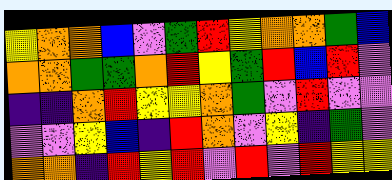[["yellow", "orange", "orange", "blue", "violet", "green", "red", "yellow", "orange", "orange", "green", "blue"], ["orange", "orange", "green", "green", "orange", "red", "yellow", "green", "red", "blue", "red", "violet"], ["indigo", "indigo", "orange", "red", "yellow", "yellow", "orange", "green", "violet", "red", "violet", "violet"], ["violet", "violet", "yellow", "blue", "indigo", "red", "orange", "violet", "yellow", "indigo", "green", "violet"], ["orange", "orange", "indigo", "red", "yellow", "red", "violet", "red", "violet", "red", "yellow", "yellow"]]